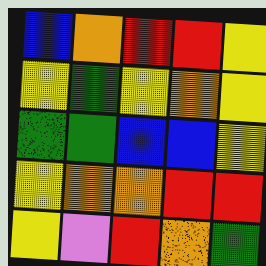[["blue", "orange", "red", "red", "yellow"], ["yellow", "green", "yellow", "orange", "yellow"], ["green", "green", "blue", "blue", "yellow"], ["yellow", "orange", "orange", "red", "red"], ["yellow", "violet", "red", "orange", "green"]]